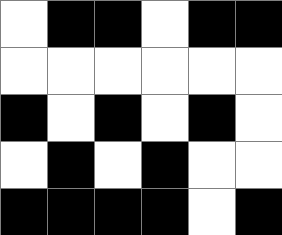[["white", "black", "black", "white", "black", "black"], ["white", "white", "white", "white", "white", "white"], ["black", "white", "black", "white", "black", "white"], ["white", "black", "white", "black", "white", "white"], ["black", "black", "black", "black", "white", "black"]]